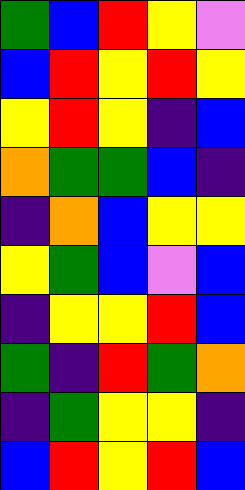[["green", "blue", "red", "yellow", "violet"], ["blue", "red", "yellow", "red", "yellow"], ["yellow", "red", "yellow", "indigo", "blue"], ["orange", "green", "green", "blue", "indigo"], ["indigo", "orange", "blue", "yellow", "yellow"], ["yellow", "green", "blue", "violet", "blue"], ["indigo", "yellow", "yellow", "red", "blue"], ["green", "indigo", "red", "green", "orange"], ["indigo", "green", "yellow", "yellow", "indigo"], ["blue", "red", "yellow", "red", "blue"]]